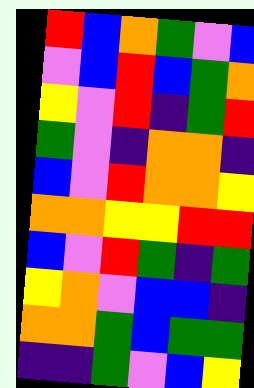[["red", "blue", "orange", "green", "violet", "blue"], ["violet", "blue", "red", "blue", "green", "orange"], ["yellow", "violet", "red", "indigo", "green", "red"], ["green", "violet", "indigo", "orange", "orange", "indigo"], ["blue", "violet", "red", "orange", "orange", "yellow"], ["orange", "orange", "yellow", "yellow", "red", "red"], ["blue", "violet", "red", "green", "indigo", "green"], ["yellow", "orange", "violet", "blue", "blue", "indigo"], ["orange", "orange", "green", "blue", "green", "green"], ["indigo", "indigo", "green", "violet", "blue", "yellow"]]